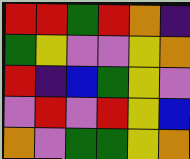[["red", "red", "green", "red", "orange", "indigo"], ["green", "yellow", "violet", "violet", "yellow", "orange"], ["red", "indigo", "blue", "green", "yellow", "violet"], ["violet", "red", "violet", "red", "yellow", "blue"], ["orange", "violet", "green", "green", "yellow", "orange"]]